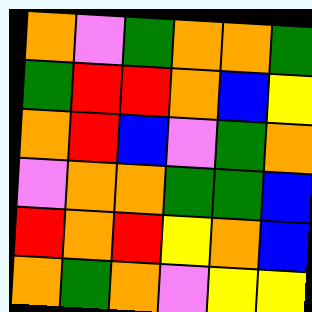[["orange", "violet", "green", "orange", "orange", "green"], ["green", "red", "red", "orange", "blue", "yellow"], ["orange", "red", "blue", "violet", "green", "orange"], ["violet", "orange", "orange", "green", "green", "blue"], ["red", "orange", "red", "yellow", "orange", "blue"], ["orange", "green", "orange", "violet", "yellow", "yellow"]]